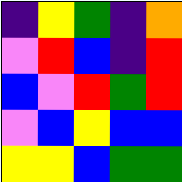[["indigo", "yellow", "green", "indigo", "orange"], ["violet", "red", "blue", "indigo", "red"], ["blue", "violet", "red", "green", "red"], ["violet", "blue", "yellow", "blue", "blue"], ["yellow", "yellow", "blue", "green", "green"]]